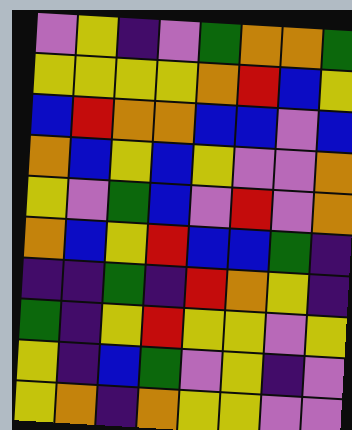[["violet", "yellow", "indigo", "violet", "green", "orange", "orange", "green"], ["yellow", "yellow", "yellow", "yellow", "orange", "red", "blue", "yellow"], ["blue", "red", "orange", "orange", "blue", "blue", "violet", "blue"], ["orange", "blue", "yellow", "blue", "yellow", "violet", "violet", "orange"], ["yellow", "violet", "green", "blue", "violet", "red", "violet", "orange"], ["orange", "blue", "yellow", "red", "blue", "blue", "green", "indigo"], ["indigo", "indigo", "green", "indigo", "red", "orange", "yellow", "indigo"], ["green", "indigo", "yellow", "red", "yellow", "yellow", "violet", "yellow"], ["yellow", "indigo", "blue", "green", "violet", "yellow", "indigo", "violet"], ["yellow", "orange", "indigo", "orange", "yellow", "yellow", "violet", "violet"]]